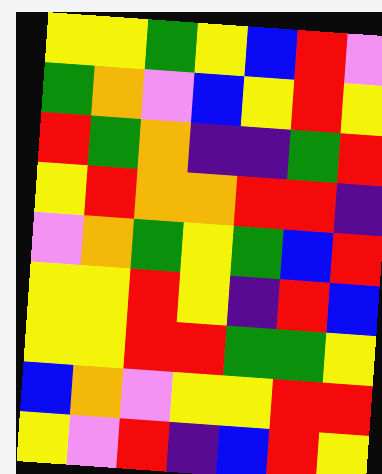[["yellow", "yellow", "green", "yellow", "blue", "red", "violet"], ["green", "orange", "violet", "blue", "yellow", "red", "yellow"], ["red", "green", "orange", "indigo", "indigo", "green", "red"], ["yellow", "red", "orange", "orange", "red", "red", "indigo"], ["violet", "orange", "green", "yellow", "green", "blue", "red"], ["yellow", "yellow", "red", "yellow", "indigo", "red", "blue"], ["yellow", "yellow", "red", "red", "green", "green", "yellow"], ["blue", "orange", "violet", "yellow", "yellow", "red", "red"], ["yellow", "violet", "red", "indigo", "blue", "red", "yellow"]]